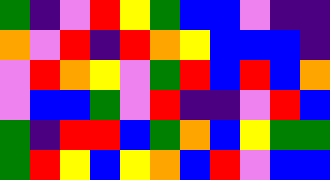[["green", "indigo", "violet", "red", "yellow", "green", "blue", "blue", "violet", "indigo", "indigo"], ["orange", "violet", "red", "indigo", "red", "orange", "yellow", "blue", "blue", "blue", "indigo"], ["violet", "red", "orange", "yellow", "violet", "green", "red", "blue", "red", "blue", "orange"], ["violet", "blue", "blue", "green", "violet", "red", "indigo", "indigo", "violet", "red", "blue"], ["green", "indigo", "red", "red", "blue", "green", "orange", "blue", "yellow", "green", "green"], ["green", "red", "yellow", "blue", "yellow", "orange", "blue", "red", "violet", "blue", "blue"]]